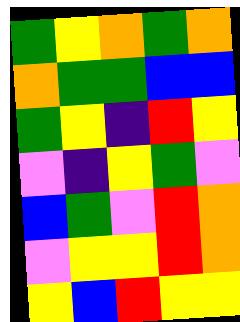[["green", "yellow", "orange", "green", "orange"], ["orange", "green", "green", "blue", "blue"], ["green", "yellow", "indigo", "red", "yellow"], ["violet", "indigo", "yellow", "green", "violet"], ["blue", "green", "violet", "red", "orange"], ["violet", "yellow", "yellow", "red", "orange"], ["yellow", "blue", "red", "yellow", "yellow"]]